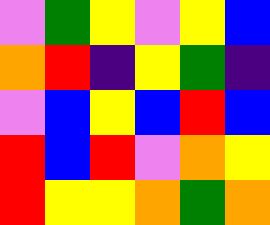[["violet", "green", "yellow", "violet", "yellow", "blue"], ["orange", "red", "indigo", "yellow", "green", "indigo"], ["violet", "blue", "yellow", "blue", "red", "blue"], ["red", "blue", "red", "violet", "orange", "yellow"], ["red", "yellow", "yellow", "orange", "green", "orange"]]